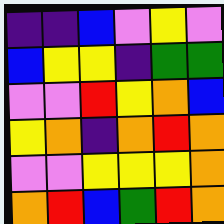[["indigo", "indigo", "blue", "violet", "yellow", "violet"], ["blue", "yellow", "yellow", "indigo", "green", "green"], ["violet", "violet", "red", "yellow", "orange", "blue"], ["yellow", "orange", "indigo", "orange", "red", "orange"], ["violet", "violet", "yellow", "yellow", "yellow", "orange"], ["orange", "red", "blue", "green", "red", "orange"]]